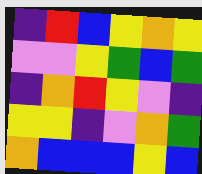[["indigo", "red", "blue", "yellow", "orange", "yellow"], ["violet", "violet", "yellow", "green", "blue", "green"], ["indigo", "orange", "red", "yellow", "violet", "indigo"], ["yellow", "yellow", "indigo", "violet", "orange", "green"], ["orange", "blue", "blue", "blue", "yellow", "blue"]]